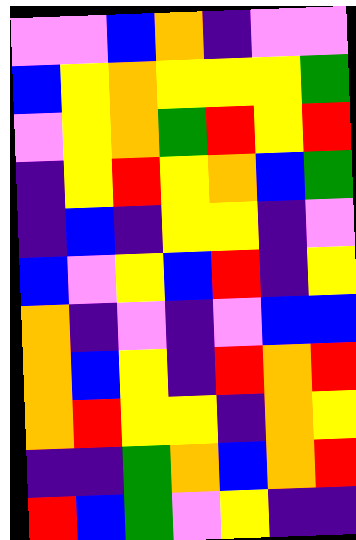[["violet", "violet", "blue", "orange", "indigo", "violet", "violet"], ["blue", "yellow", "orange", "yellow", "yellow", "yellow", "green"], ["violet", "yellow", "orange", "green", "red", "yellow", "red"], ["indigo", "yellow", "red", "yellow", "orange", "blue", "green"], ["indigo", "blue", "indigo", "yellow", "yellow", "indigo", "violet"], ["blue", "violet", "yellow", "blue", "red", "indigo", "yellow"], ["orange", "indigo", "violet", "indigo", "violet", "blue", "blue"], ["orange", "blue", "yellow", "indigo", "red", "orange", "red"], ["orange", "red", "yellow", "yellow", "indigo", "orange", "yellow"], ["indigo", "indigo", "green", "orange", "blue", "orange", "red"], ["red", "blue", "green", "violet", "yellow", "indigo", "indigo"]]